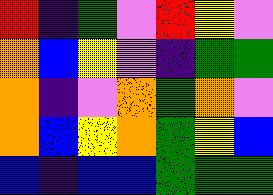[["red", "indigo", "green", "violet", "red", "yellow", "violet"], ["orange", "blue", "yellow", "violet", "indigo", "green", "green"], ["orange", "indigo", "violet", "orange", "green", "orange", "violet"], ["orange", "blue", "yellow", "orange", "green", "yellow", "blue"], ["blue", "indigo", "blue", "blue", "green", "green", "green"]]